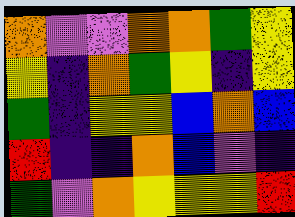[["orange", "violet", "violet", "orange", "orange", "green", "yellow"], ["yellow", "indigo", "orange", "green", "yellow", "indigo", "yellow"], ["green", "indigo", "yellow", "yellow", "blue", "orange", "blue"], ["red", "indigo", "indigo", "orange", "blue", "violet", "indigo"], ["green", "violet", "orange", "yellow", "yellow", "yellow", "red"]]